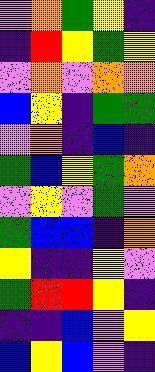[["violet", "orange", "green", "yellow", "indigo"], ["indigo", "red", "yellow", "green", "yellow"], ["violet", "orange", "violet", "orange", "orange"], ["blue", "yellow", "indigo", "green", "green"], ["violet", "orange", "indigo", "blue", "indigo"], ["green", "blue", "yellow", "green", "orange"], ["violet", "yellow", "violet", "green", "violet"], ["green", "blue", "blue", "indigo", "orange"], ["yellow", "indigo", "indigo", "yellow", "violet"], ["green", "red", "red", "yellow", "indigo"], ["indigo", "indigo", "blue", "violet", "yellow"], ["blue", "yellow", "blue", "violet", "indigo"]]